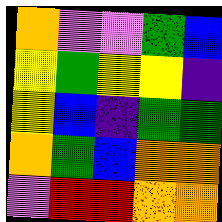[["orange", "violet", "violet", "green", "blue"], ["yellow", "green", "yellow", "yellow", "indigo"], ["yellow", "blue", "indigo", "green", "green"], ["orange", "green", "blue", "orange", "orange"], ["violet", "red", "red", "orange", "orange"]]